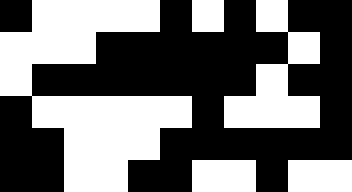[["black", "white", "white", "white", "white", "black", "white", "black", "white", "black", "black"], ["white", "white", "white", "black", "black", "black", "black", "black", "black", "white", "black"], ["white", "black", "black", "black", "black", "black", "black", "black", "white", "black", "black"], ["black", "white", "white", "white", "white", "white", "black", "white", "white", "white", "black"], ["black", "black", "white", "white", "white", "black", "black", "black", "black", "black", "black"], ["black", "black", "white", "white", "black", "black", "white", "white", "black", "white", "white"]]